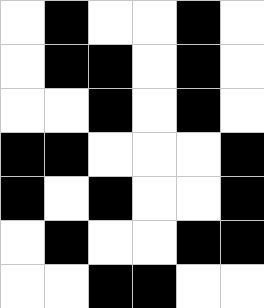[["white", "black", "white", "white", "black", "white"], ["white", "black", "black", "white", "black", "white"], ["white", "white", "black", "white", "black", "white"], ["black", "black", "white", "white", "white", "black"], ["black", "white", "black", "white", "white", "black"], ["white", "black", "white", "white", "black", "black"], ["white", "white", "black", "black", "white", "white"]]